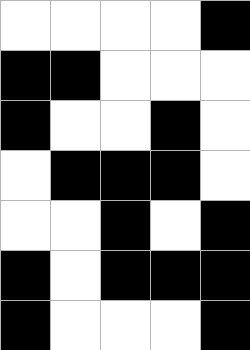[["white", "white", "white", "white", "black"], ["black", "black", "white", "white", "white"], ["black", "white", "white", "black", "white"], ["white", "black", "black", "black", "white"], ["white", "white", "black", "white", "black"], ["black", "white", "black", "black", "black"], ["black", "white", "white", "white", "black"]]